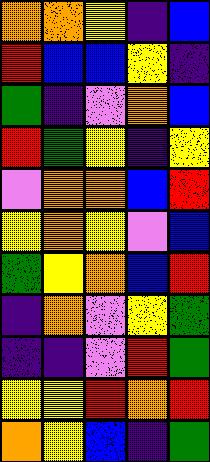[["orange", "orange", "yellow", "indigo", "blue"], ["red", "blue", "blue", "yellow", "indigo"], ["green", "indigo", "violet", "orange", "blue"], ["red", "green", "yellow", "indigo", "yellow"], ["violet", "orange", "orange", "blue", "red"], ["yellow", "orange", "yellow", "violet", "blue"], ["green", "yellow", "orange", "blue", "red"], ["indigo", "orange", "violet", "yellow", "green"], ["indigo", "indigo", "violet", "red", "green"], ["yellow", "yellow", "red", "orange", "red"], ["orange", "yellow", "blue", "indigo", "green"]]